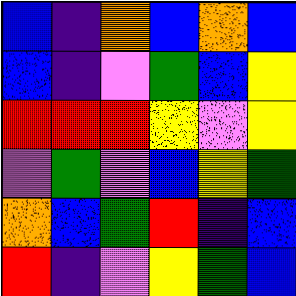[["blue", "indigo", "orange", "blue", "orange", "blue"], ["blue", "indigo", "violet", "green", "blue", "yellow"], ["red", "red", "red", "yellow", "violet", "yellow"], ["violet", "green", "violet", "blue", "yellow", "green"], ["orange", "blue", "green", "red", "indigo", "blue"], ["red", "indigo", "violet", "yellow", "green", "blue"]]